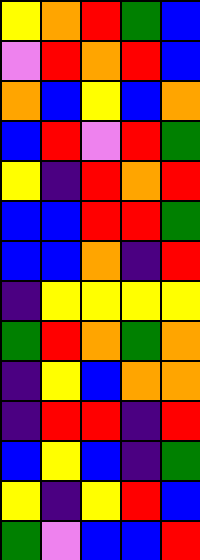[["yellow", "orange", "red", "green", "blue"], ["violet", "red", "orange", "red", "blue"], ["orange", "blue", "yellow", "blue", "orange"], ["blue", "red", "violet", "red", "green"], ["yellow", "indigo", "red", "orange", "red"], ["blue", "blue", "red", "red", "green"], ["blue", "blue", "orange", "indigo", "red"], ["indigo", "yellow", "yellow", "yellow", "yellow"], ["green", "red", "orange", "green", "orange"], ["indigo", "yellow", "blue", "orange", "orange"], ["indigo", "red", "red", "indigo", "red"], ["blue", "yellow", "blue", "indigo", "green"], ["yellow", "indigo", "yellow", "red", "blue"], ["green", "violet", "blue", "blue", "red"]]